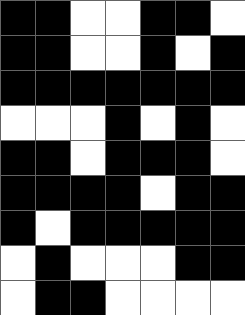[["black", "black", "white", "white", "black", "black", "white"], ["black", "black", "white", "white", "black", "white", "black"], ["black", "black", "black", "black", "black", "black", "black"], ["white", "white", "white", "black", "white", "black", "white"], ["black", "black", "white", "black", "black", "black", "white"], ["black", "black", "black", "black", "white", "black", "black"], ["black", "white", "black", "black", "black", "black", "black"], ["white", "black", "white", "white", "white", "black", "black"], ["white", "black", "black", "white", "white", "white", "white"]]